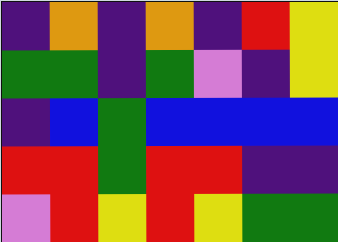[["indigo", "orange", "indigo", "orange", "indigo", "red", "yellow"], ["green", "green", "indigo", "green", "violet", "indigo", "yellow"], ["indigo", "blue", "green", "blue", "blue", "blue", "blue"], ["red", "red", "green", "red", "red", "indigo", "indigo"], ["violet", "red", "yellow", "red", "yellow", "green", "green"]]